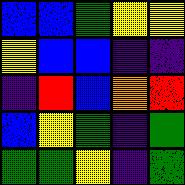[["blue", "blue", "green", "yellow", "yellow"], ["yellow", "blue", "blue", "indigo", "indigo"], ["indigo", "red", "blue", "orange", "red"], ["blue", "yellow", "green", "indigo", "green"], ["green", "green", "yellow", "indigo", "green"]]